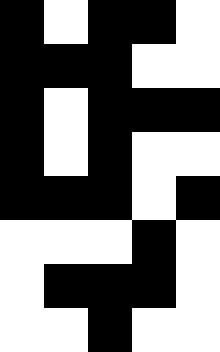[["black", "white", "black", "black", "white"], ["black", "black", "black", "white", "white"], ["black", "white", "black", "black", "black"], ["black", "white", "black", "white", "white"], ["black", "black", "black", "white", "black"], ["white", "white", "white", "black", "white"], ["white", "black", "black", "black", "white"], ["white", "white", "black", "white", "white"]]